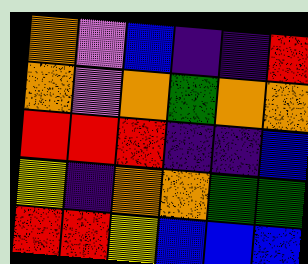[["orange", "violet", "blue", "indigo", "indigo", "red"], ["orange", "violet", "orange", "green", "orange", "orange"], ["red", "red", "red", "indigo", "indigo", "blue"], ["yellow", "indigo", "orange", "orange", "green", "green"], ["red", "red", "yellow", "blue", "blue", "blue"]]